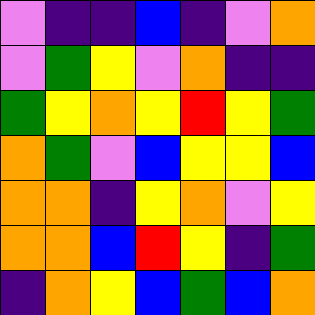[["violet", "indigo", "indigo", "blue", "indigo", "violet", "orange"], ["violet", "green", "yellow", "violet", "orange", "indigo", "indigo"], ["green", "yellow", "orange", "yellow", "red", "yellow", "green"], ["orange", "green", "violet", "blue", "yellow", "yellow", "blue"], ["orange", "orange", "indigo", "yellow", "orange", "violet", "yellow"], ["orange", "orange", "blue", "red", "yellow", "indigo", "green"], ["indigo", "orange", "yellow", "blue", "green", "blue", "orange"]]